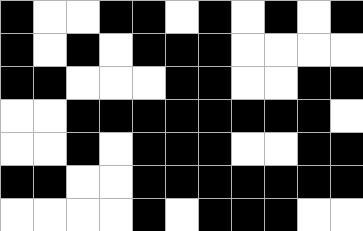[["black", "white", "white", "black", "black", "white", "black", "white", "black", "white", "black"], ["black", "white", "black", "white", "black", "black", "black", "white", "white", "white", "white"], ["black", "black", "white", "white", "white", "black", "black", "white", "white", "black", "black"], ["white", "white", "black", "black", "black", "black", "black", "black", "black", "black", "white"], ["white", "white", "black", "white", "black", "black", "black", "white", "white", "black", "black"], ["black", "black", "white", "white", "black", "black", "black", "black", "black", "black", "black"], ["white", "white", "white", "white", "black", "white", "black", "black", "black", "white", "white"]]